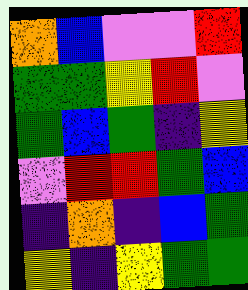[["orange", "blue", "violet", "violet", "red"], ["green", "green", "yellow", "red", "violet"], ["green", "blue", "green", "indigo", "yellow"], ["violet", "red", "red", "green", "blue"], ["indigo", "orange", "indigo", "blue", "green"], ["yellow", "indigo", "yellow", "green", "green"]]